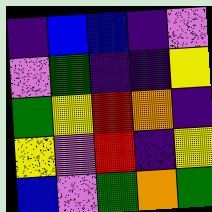[["indigo", "blue", "blue", "indigo", "violet"], ["violet", "green", "indigo", "indigo", "yellow"], ["green", "yellow", "red", "orange", "indigo"], ["yellow", "violet", "red", "indigo", "yellow"], ["blue", "violet", "green", "orange", "green"]]